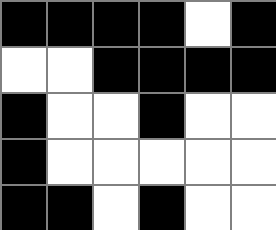[["black", "black", "black", "black", "white", "black"], ["white", "white", "black", "black", "black", "black"], ["black", "white", "white", "black", "white", "white"], ["black", "white", "white", "white", "white", "white"], ["black", "black", "white", "black", "white", "white"]]